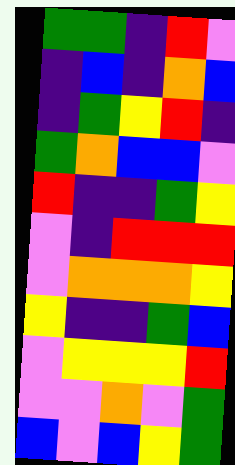[["green", "green", "indigo", "red", "violet"], ["indigo", "blue", "indigo", "orange", "blue"], ["indigo", "green", "yellow", "red", "indigo"], ["green", "orange", "blue", "blue", "violet"], ["red", "indigo", "indigo", "green", "yellow"], ["violet", "indigo", "red", "red", "red"], ["violet", "orange", "orange", "orange", "yellow"], ["yellow", "indigo", "indigo", "green", "blue"], ["violet", "yellow", "yellow", "yellow", "red"], ["violet", "violet", "orange", "violet", "green"], ["blue", "violet", "blue", "yellow", "green"]]